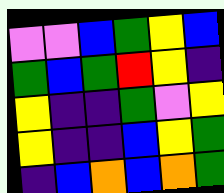[["violet", "violet", "blue", "green", "yellow", "blue"], ["green", "blue", "green", "red", "yellow", "indigo"], ["yellow", "indigo", "indigo", "green", "violet", "yellow"], ["yellow", "indigo", "indigo", "blue", "yellow", "green"], ["indigo", "blue", "orange", "blue", "orange", "green"]]